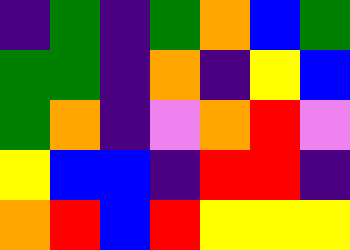[["indigo", "green", "indigo", "green", "orange", "blue", "green"], ["green", "green", "indigo", "orange", "indigo", "yellow", "blue"], ["green", "orange", "indigo", "violet", "orange", "red", "violet"], ["yellow", "blue", "blue", "indigo", "red", "red", "indigo"], ["orange", "red", "blue", "red", "yellow", "yellow", "yellow"]]